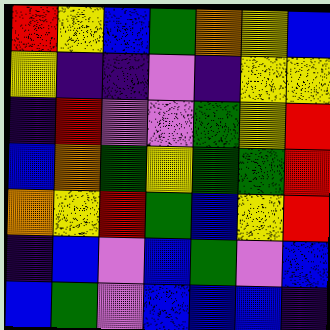[["red", "yellow", "blue", "green", "orange", "yellow", "blue"], ["yellow", "indigo", "indigo", "violet", "indigo", "yellow", "yellow"], ["indigo", "red", "violet", "violet", "green", "yellow", "red"], ["blue", "orange", "green", "yellow", "green", "green", "red"], ["orange", "yellow", "red", "green", "blue", "yellow", "red"], ["indigo", "blue", "violet", "blue", "green", "violet", "blue"], ["blue", "green", "violet", "blue", "blue", "blue", "indigo"]]